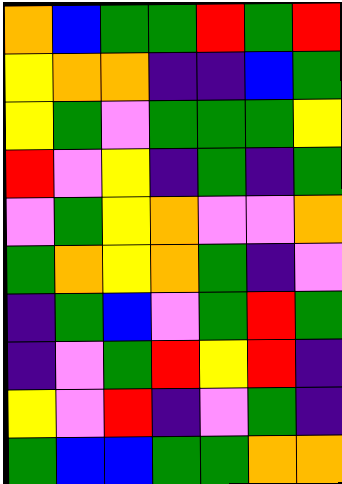[["orange", "blue", "green", "green", "red", "green", "red"], ["yellow", "orange", "orange", "indigo", "indigo", "blue", "green"], ["yellow", "green", "violet", "green", "green", "green", "yellow"], ["red", "violet", "yellow", "indigo", "green", "indigo", "green"], ["violet", "green", "yellow", "orange", "violet", "violet", "orange"], ["green", "orange", "yellow", "orange", "green", "indigo", "violet"], ["indigo", "green", "blue", "violet", "green", "red", "green"], ["indigo", "violet", "green", "red", "yellow", "red", "indigo"], ["yellow", "violet", "red", "indigo", "violet", "green", "indigo"], ["green", "blue", "blue", "green", "green", "orange", "orange"]]